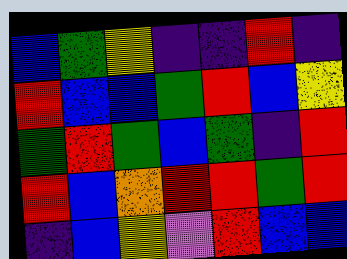[["blue", "green", "yellow", "indigo", "indigo", "red", "indigo"], ["red", "blue", "blue", "green", "red", "blue", "yellow"], ["green", "red", "green", "blue", "green", "indigo", "red"], ["red", "blue", "orange", "red", "red", "green", "red"], ["indigo", "blue", "yellow", "violet", "red", "blue", "blue"]]